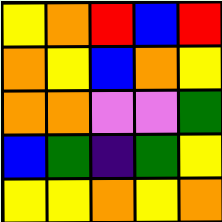[["yellow", "orange", "red", "blue", "red"], ["orange", "yellow", "blue", "orange", "yellow"], ["orange", "orange", "violet", "violet", "green"], ["blue", "green", "indigo", "green", "yellow"], ["yellow", "yellow", "orange", "yellow", "orange"]]